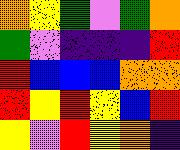[["orange", "yellow", "green", "violet", "green", "orange"], ["green", "violet", "indigo", "indigo", "indigo", "red"], ["red", "blue", "blue", "blue", "orange", "orange"], ["red", "yellow", "red", "yellow", "blue", "red"], ["yellow", "violet", "red", "yellow", "orange", "indigo"]]